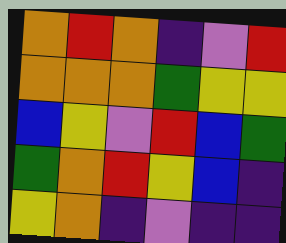[["orange", "red", "orange", "indigo", "violet", "red"], ["orange", "orange", "orange", "green", "yellow", "yellow"], ["blue", "yellow", "violet", "red", "blue", "green"], ["green", "orange", "red", "yellow", "blue", "indigo"], ["yellow", "orange", "indigo", "violet", "indigo", "indigo"]]